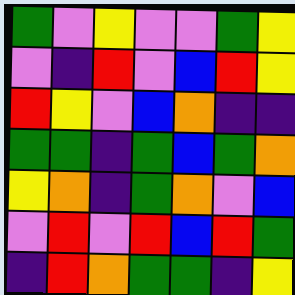[["green", "violet", "yellow", "violet", "violet", "green", "yellow"], ["violet", "indigo", "red", "violet", "blue", "red", "yellow"], ["red", "yellow", "violet", "blue", "orange", "indigo", "indigo"], ["green", "green", "indigo", "green", "blue", "green", "orange"], ["yellow", "orange", "indigo", "green", "orange", "violet", "blue"], ["violet", "red", "violet", "red", "blue", "red", "green"], ["indigo", "red", "orange", "green", "green", "indigo", "yellow"]]